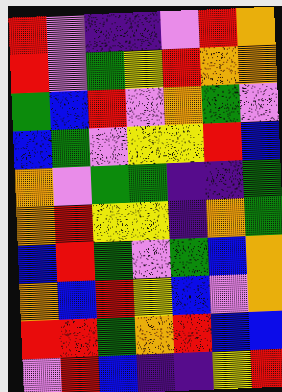[["red", "violet", "indigo", "indigo", "violet", "red", "orange"], ["red", "violet", "green", "yellow", "red", "orange", "orange"], ["green", "blue", "red", "violet", "orange", "green", "violet"], ["blue", "green", "violet", "yellow", "yellow", "red", "blue"], ["orange", "violet", "green", "green", "indigo", "indigo", "green"], ["orange", "red", "yellow", "yellow", "indigo", "orange", "green"], ["blue", "red", "green", "violet", "green", "blue", "orange"], ["orange", "blue", "red", "yellow", "blue", "violet", "orange"], ["red", "red", "green", "orange", "red", "blue", "blue"], ["violet", "red", "blue", "indigo", "indigo", "yellow", "red"]]